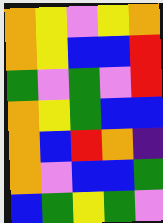[["orange", "yellow", "violet", "yellow", "orange"], ["orange", "yellow", "blue", "blue", "red"], ["green", "violet", "green", "violet", "red"], ["orange", "yellow", "green", "blue", "blue"], ["orange", "blue", "red", "orange", "indigo"], ["orange", "violet", "blue", "blue", "green"], ["blue", "green", "yellow", "green", "violet"]]